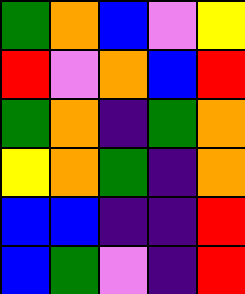[["green", "orange", "blue", "violet", "yellow"], ["red", "violet", "orange", "blue", "red"], ["green", "orange", "indigo", "green", "orange"], ["yellow", "orange", "green", "indigo", "orange"], ["blue", "blue", "indigo", "indigo", "red"], ["blue", "green", "violet", "indigo", "red"]]